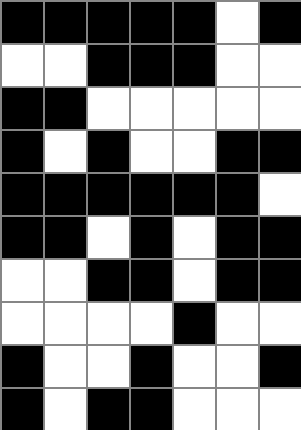[["black", "black", "black", "black", "black", "white", "black"], ["white", "white", "black", "black", "black", "white", "white"], ["black", "black", "white", "white", "white", "white", "white"], ["black", "white", "black", "white", "white", "black", "black"], ["black", "black", "black", "black", "black", "black", "white"], ["black", "black", "white", "black", "white", "black", "black"], ["white", "white", "black", "black", "white", "black", "black"], ["white", "white", "white", "white", "black", "white", "white"], ["black", "white", "white", "black", "white", "white", "black"], ["black", "white", "black", "black", "white", "white", "white"]]